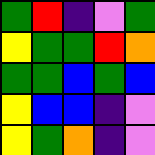[["green", "red", "indigo", "violet", "green"], ["yellow", "green", "green", "red", "orange"], ["green", "green", "blue", "green", "blue"], ["yellow", "blue", "blue", "indigo", "violet"], ["yellow", "green", "orange", "indigo", "violet"]]